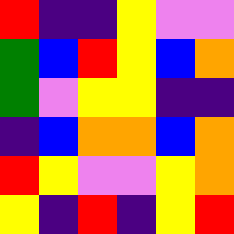[["red", "indigo", "indigo", "yellow", "violet", "violet"], ["green", "blue", "red", "yellow", "blue", "orange"], ["green", "violet", "yellow", "yellow", "indigo", "indigo"], ["indigo", "blue", "orange", "orange", "blue", "orange"], ["red", "yellow", "violet", "violet", "yellow", "orange"], ["yellow", "indigo", "red", "indigo", "yellow", "red"]]